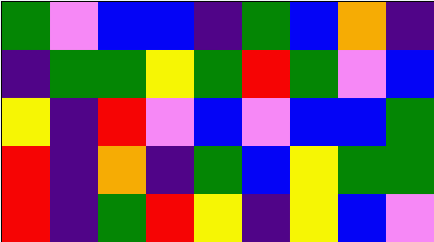[["green", "violet", "blue", "blue", "indigo", "green", "blue", "orange", "indigo"], ["indigo", "green", "green", "yellow", "green", "red", "green", "violet", "blue"], ["yellow", "indigo", "red", "violet", "blue", "violet", "blue", "blue", "green"], ["red", "indigo", "orange", "indigo", "green", "blue", "yellow", "green", "green"], ["red", "indigo", "green", "red", "yellow", "indigo", "yellow", "blue", "violet"]]